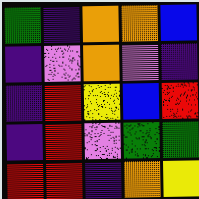[["green", "indigo", "orange", "orange", "blue"], ["indigo", "violet", "orange", "violet", "indigo"], ["indigo", "red", "yellow", "blue", "red"], ["indigo", "red", "violet", "green", "green"], ["red", "red", "indigo", "orange", "yellow"]]